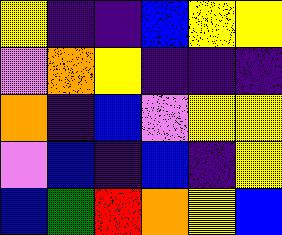[["yellow", "indigo", "indigo", "blue", "yellow", "yellow"], ["violet", "orange", "yellow", "indigo", "indigo", "indigo"], ["orange", "indigo", "blue", "violet", "yellow", "yellow"], ["violet", "blue", "indigo", "blue", "indigo", "yellow"], ["blue", "green", "red", "orange", "yellow", "blue"]]